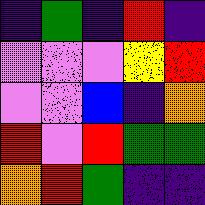[["indigo", "green", "indigo", "red", "indigo"], ["violet", "violet", "violet", "yellow", "red"], ["violet", "violet", "blue", "indigo", "orange"], ["red", "violet", "red", "green", "green"], ["orange", "red", "green", "indigo", "indigo"]]